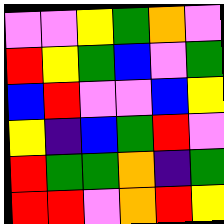[["violet", "violet", "yellow", "green", "orange", "violet"], ["red", "yellow", "green", "blue", "violet", "green"], ["blue", "red", "violet", "violet", "blue", "yellow"], ["yellow", "indigo", "blue", "green", "red", "violet"], ["red", "green", "green", "orange", "indigo", "green"], ["red", "red", "violet", "orange", "red", "yellow"]]